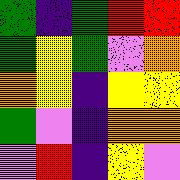[["green", "indigo", "green", "red", "red"], ["green", "yellow", "green", "violet", "orange"], ["orange", "yellow", "indigo", "yellow", "yellow"], ["green", "violet", "indigo", "orange", "orange"], ["violet", "red", "indigo", "yellow", "violet"]]